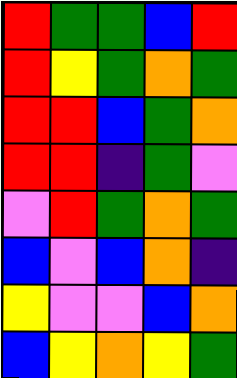[["red", "green", "green", "blue", "red"], ["red", "yellow", "green", "orange", "green"], ["red", "red", "blue", "green", "orange"], ["red", "red", "indigo", "green", "violet"], ["violet", "red", "green", "orange", "green"], ["blue", "violet", "blue", "orange", "indigo"], ["yellow", "violet", "violet", "blue", "orange"], ["blue", "yellow", "orange", "yellow", "green"]]